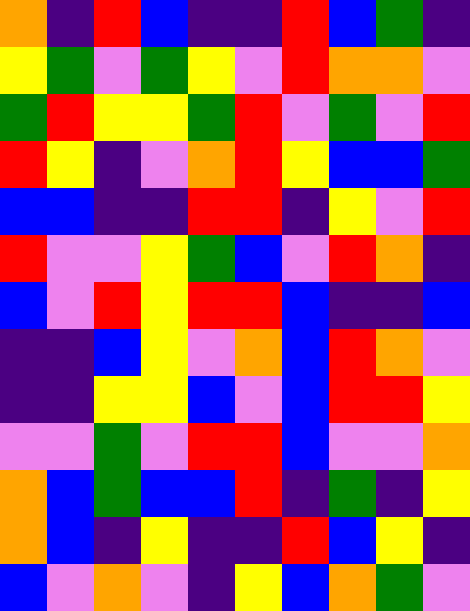[["orange", "indigo", "red", "blue", "indigo", "indigo", "red", "blue", "green", "indigo"], ["yellow", "green", "violet", "green", "yellow", "violet", "red", "orange", "orange", "violet"], ["green", "red", "yellow", "yellow", "green", "red", "violet", "green", "violet", "red"], ["red", "yellow", "indigo", "violet", "orange", "red", "yellow", "blue", "blue", "green"], ["blue", "blue", "indigo", "indigo", "red", "red", "indigo", "yellow", "violet", "red"], ["red", "violet", "violet", "yellow", "green", "blue", "violet", "red", "orange", "indigo"], ["blue", "violet", "red", "yellow", "red", "red", "blue", "indigo", "indigo", "blue"], ["indigo", "indigo", "blue", "yellow", "violet", "orange", "blue", "red", "orange", "violet"], ["indigo", "indigo", "yellow", "yellow", "blue", "violet", "blue", "red", "red", "yellow"], ["violet", "violet", "green", "violet", "red", "red", "blue", "violet", "violet", "orange"], ["orange", "blue", "green", "blue", "blue", "red", "indigo", "green", "indigo", "yellow"], ["orange", "blue", "indigo", "yellow", "indigo", "indigo", "red", "blue", "yellow", "indigo"], ["blue", "violet", "orange", "violet", "indigo", "yellow", "blue", "orange", "green", "violet"]]